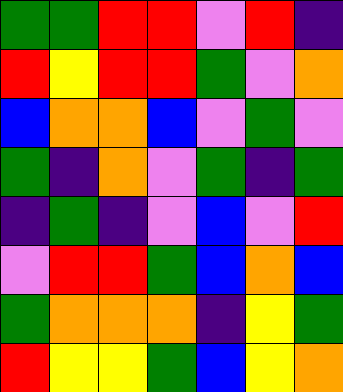[["green", "green", "red", "red", "violet", "red", "indigo"], ["red", "yellow", "red", "red", "green", "violet", "orange"], ["blue", "orange", "orange", "blue", "violet", "green", "violet"], ["green", "indigo", "orange", "violet", "green", "indigo", "green"], ["indigo", "green", "indigo", "violet", "blue", "violet", "red"], ["violet", "red", "red", "green", "blue", "orange", "blue"], ["green", "orange", "orange", "orange", "indigo", "yellow", "green"], ["red", "yellow", "yellow", "green", "blue", "yellow", "orange"]]